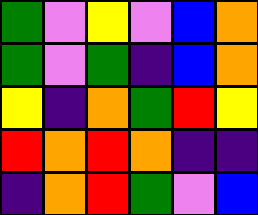[["green", "violet", "yellow", "violet", "blue", "orange"], ["green", "violet", "green", "indigo", "blue", "orange"], ["yellow", "indigo", "orange", "green", "red", "yellow"], ["red", "orange", "red", "orange", "indigo", "indigo"], ["indigo", "orange", "red", "green", "violet", "blue"]]